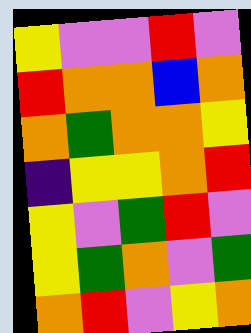[["yellow", "violet", "violet", "red", "violet"], ["red", "orange", "orange", "blue", "orange"], ["orange", "green", "orange", "orange", "yellow"], ["indigo", "yellow", "yellow", "orange", "red"], ["yellow", "violet", "green", "red", "violet"], ["yellow", "green", "orange", "violet", "green"], ["orange", "red", "violet", "yellow", "orange"]]